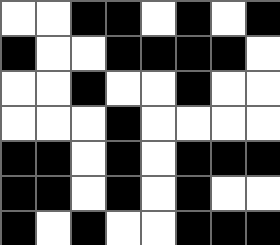[["white", "white", "black", "black", "white", "black", "white", "black"], ["black", "white", "white", "black", "black", "black", "black", "white"], ["white", "white", "black", "white", "white", "black", "white", "white"], ["white", "white", "white", "black", "white", "white", "white", "white"], ["black", "black", "white", "black", "white", "black", "black", "black"], ["black", "black", "white", "black", "white", "black", "white", "white"], ["black", "white", "black", "white", "white", "black", "black", "black"]]